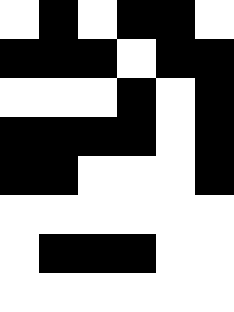[["white", "black", "white", "black", "black", "white"], ["black", "black", "black", "white", "black", "black"], ["white", "white", "white", "black", "white", "black"], ["black", "black", "black", "black", "white", "black"], ["black", "black", "white", "white", "white", "black"], ["white", "white", "white", "white", "white", "white"], ["white", "black", "black", "black", "white", "white"], ["white", "white", "white", "white", "white", "white"]]